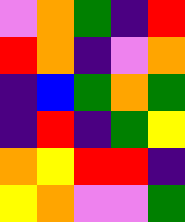[["violet", "orange", "green", "indigo", "red"], ["red", "orange", "indigo", "violet", "orange"], ["indigo", "blue", "green", "orange", "green"], ["indigo", "red", "indigo", "green", "yellow"], ["orange", "yellow", "red", "red", "indigo"], ["yellow", "orange", "violet", "violet", "green"]]